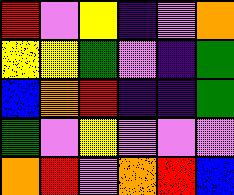[["red", "violet", "yellow", "indigo", "violet", "orange"], ["yellow", "yellow", "green", "violet", "indigo", "green"], ["blue", "orange", "red", "indigo", "indigo", "green"], ["green", "violet", "yellow", "violet", "violet", "violet"], ["orange", "red", "violet", "orange", "red", "blue"]]